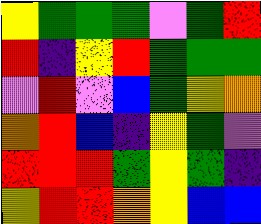[["yellow", "green", "green", "green", "violet", "green", "red"], ["red", "indigo", "yellow", "red", "green", "green", "green"], ["violet", "red", "violet", "blue", "green", "yellow", "orange"], ["orange", "red", "blue", "indigo", "yellow", "green", "violet"], ["red", "red", "red", "green", "yellow", "green", "indigo"], ["yellow", "red", "red", "orange", "yellow", "blue", "blue"]]